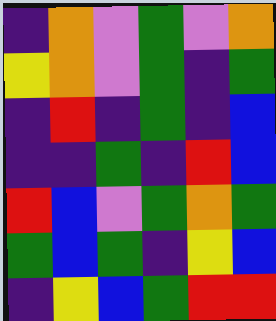[["indigo", "orange", "violet", "green", "violet", "orange"], ["yellow", "orange", "violet", "green", "indigo", "green"], ["indigo", "red", "indigo", "green", "indigo", "blue"], ["indigo", "indigo", "green", "indigo", "red", "blue"], ["red", "blue", "violet", "green", "orange", "green"], ["green", "blue", "green", "indigo", "yellow", "blue"], ["indigo", "yellow", "blue", "green", "red", "red"]]